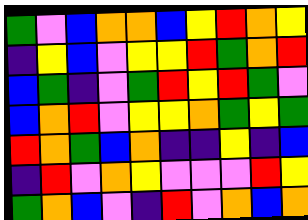[["green", "violet", "blue", "orange", "orange", "blue", "yellow", "red", "orange", "yellow"], ["indigo", "yellow", "blue", "violet", "yellow", "yellow", "red", "green", "orange", "red"], ["blue", "green", "indigo", "violet", "green", "red", "yellow", "red", "green", "violet"], ["blue", "orange", "red", "violet", "yellow", "yellow", "orange", "green", "yellow", "green"], ["red", "orange", "green", "blue", "orange", "indigo", "indigo", "yellow", "indigo", "blue"], ["indigo", "red", "violet", "orange", "yellow", "violet", "violet", "violet", "red", "yellow"], ["green", "orange", "blue", "violet", "indigo", "red", "violet", "orange", "blue", "orange"]]